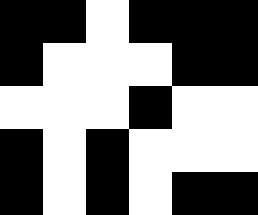[["black", "black", "white", "black", "black", "black"], ["black", "white", "white", "white", "black", "black"], ["white", "white", "white", "black", "white", "white"], ["black", "white", "black", "white", "white", "white"], ["black", "white", "black", "white", "black", "black"]]